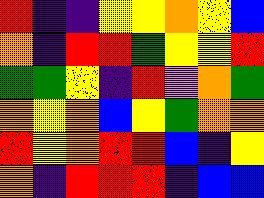[["red", "indigo", "indigo", "yellow", "yellow", "orange", "yellow", "blue"], ["orange", "indigo", "red", "red", "green", "yellow", "yellow", "red"], ["green", "green", "yellow", "indigo", "red", "violet", "orange", "green"], ["orange", "yellow", "orange", "blue", "yellow", "green", "orange", "orange"], ["red", "yellow", "orange", "red", "red", "blue", "indigo", "yellow"], ["orange", "indigo", "red", "red", "red", "indigo", "blue", "blue"]]